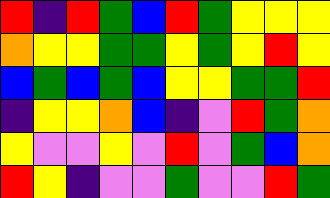[["red", "indigo", "red", "green", "blue", "red", "green", "yellow", "yellow", "yellow"], ["orange", "yellow", "yellow", "green", "green", "yellow", "green", "yellow", "red", "yellow"], ["blue", "green", "blue", "green", "blue", "yellow", "yellow", "green", "green", "red"], ["indigo", "yellow", "yellow", "orange", "blue", "indigo", "violet", "red", "green", "orange"], ["yellow", "violet", "violet", "yellow", "violet", "red", "violet", "green", "blue", "orange"], ["red", "yellow", "indigo", "violet", "violet", "green", "violet", "violet", "red", "green"]]